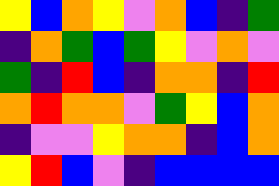[["yellow", "blue", "orange", "yellow", "violet", "orange", "blue", "indigo", "green"], ["indigo", "orange", "green", "blue", "green", "yellow", "violet", "orange", "violet"], ["green", "indigo", "red", "blue", "indigo", "orange", "orange", "indigo", "red"], ["orange", "red", "orange", "orange", "violet", "green", "yellow", "blue", "orange"], ["indigo", "violet", "violet", "yellow", "orange", "orange", "indigo", "blue", "orange"], ["yellow", "red", "blue", "violet", "indigo", "blue", "blue", "blue", "blue"]]